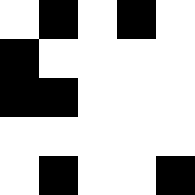[["white", "black", "white", "black", "white"], ["black", "white", "white", "white", "white"], ["black", "black", "white", "white", "white"], ["white", "white", "white", "white", "white"], ["white", "black", "white", "white", "black"]]